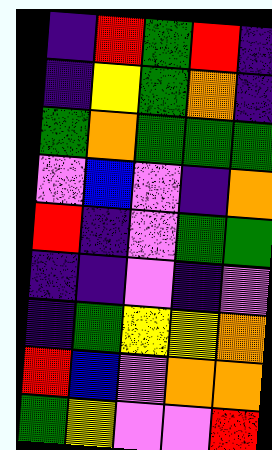[["indigo", "red", "green", "red", "indigo"], ["indigo", "yellow", "green", "orange", "indigo"], ["green", "orange", "green", "green", "green"], ["violet", "blue", "violet", "indigo", "orange"], ["red", "indigo", "violet", "green", "green"], ["indigo", "indigo", "violet", "indigo", "violet"], ["indigo", "green", "yellow", "yellow", "orange"], ["red", "blue", "violet", "orange", "orange"], ["green", "yellow", "violet", "violet", "red"]]